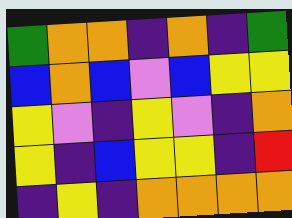[["green", "orange", "orange", "indigo", "orange", "indigo", "green"], ["blue", "orange", "blue", "violet", "blue", "yellow", "yellow"], ["yellow", "violet", "indigo", "yellow", "violet", "indigo", "orange"], ["yellow", "indigo", "blue", "yellow", "yellow", "indigo", "red"], ["indigo", "yellow", "indigo", "orange", "orange", "orange", "orange"]]